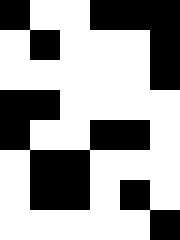[["black", "white", "white", "black", "black", "black"], ["white", "black", "white", "white", "white", "black"], ["white", "white", "white", "white", "white", "black"], ["black", "black", "white", "white", "white", "white"], ["black", "white", "white", "black", "black", "white"], ["white", "black", "black", "white", "white", "white"], ["white", "black", "black", "white", "black", "white"], ["white", "white", "white", "white", "white", "black"]]